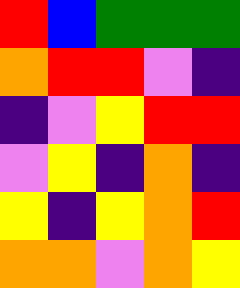[["red", "blue", "green", "green", "green"], ["orange", "red", "red", "violet", "indigo"], ["indigo", "violet", "yellow", "red", "red"], ["violet", "yellow", "indigo", "orange", "indigo"], ["yellow", "indigo", "yellow", "orange", "red"], ["orange", "orange", "violet", "orange", "yellow"]]